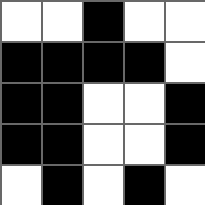[["white", "white", "black", "white", "white"], ["black", "black", "black", "black", "white"], ["black", "black", "white", "white", "black"], ["black", "black", "white", "white", "black"], ["white", "black", "white", "black", "white"]]